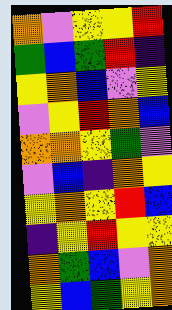[["orange", "violet", "yellow", "yellow", "red"], ["green", "blue", "green", "red", "indigo"], ["yellow", "orange", "blue", "violet", "yellow"], ["violet", "yellow", "red", "orange", "blue"], ["orange", "orange", "yellow", "green", "violet"], ["violet", "blue", "indigo", "orange", "yellow"], ["yellow", "orange", "yellow", "red", "blue"], ["indigo", "yellow", "red", "yellow", "yellow"], ["orange", "green", "blue", "violet", "orange"], ["yellow", "blue", "green", "yellow", "orange"]]